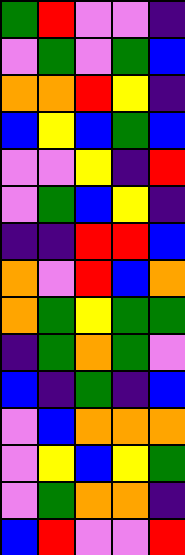[["green", "red", "violet", "violet", "indigo"], ["violet", "green", "violet", "green", "blue"], ["orange", "orange", "red", "yellow", "indigo"], ["blue", "yellow", "blue", "green", "blue"], ["violet", "violet", "yellow", "indigo", "red"], ["violet", "green", "blue", "yellow", "indigo"], ["indigo", "indigo", "red", "red", "blue"], ["orange", "violet", "red", "blue", "orange"], ["orange", "green", "yellow", "green", "green"], ["indigo", "green", "orange", "green", "violet"], ["blue", "indigo", "green", "indigo", "blue"], ["violet", "blue", "orange", "orange", "orange"], ["violet", "yellow", "blue", "yellow", "green"], ["violet", "green", "orange", "orange", "indigo"], ["blue", "red", "violet", "violet", "red"]]